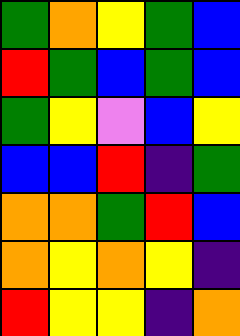[["green", "orange", "yellow", "green", "blue"], ["red", "green", "blue", "green", "blue"], ["green", "yellow", "violet", "blue", "yellow"], ["blue", "blue", "red", "indigo", "green"], ["orange", "orange", "green", "red", "blue"], ["orange", "yellow", "orange", "yellow", "indigo"], ["red", "yellow", "yellow", "indigo", "orange"]]